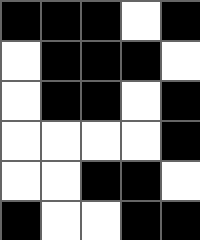[["black", "black", "black", "white", "black"], ["white", "black", "black", "black", "white"], ["white", "black", "black", "white", "black"], ["white", "white", "white", "white", "black"], ["white", "white", "black", "black", "white"], ["black", "white", "white", "black", "black"]]